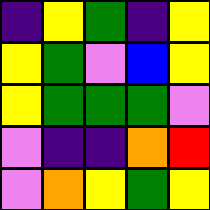[["indigo", "yellow", "green", "indigo", "yellow"], ["yellow", "green", "violet", "blue", "yellow"], ["yellow", "green", "green", "green", "violet"], ["violet", "indigo", "indigo", "orange", "red"], ["violet", "orange", "yellow", "green", "yellow"]]